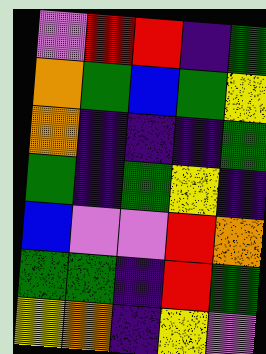[["violet", "red", "red", "indigo", "green"], ["orange", "green", "blue", "green", "yellow"], ["orange", "indigo", "indigo", "indigo", "green"], ["green", "indigo", "green", "yellow", "indigo"], ["blue", "violet", "violet", "red", "orange"], ["green", "green", "indigo", "red", "green"], ["yellow", "orange", "indigo", "yellow", "violet"]]